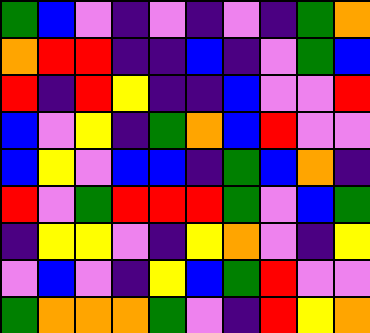[["green", "blue", "violet", "indigo", "violet", "indigo", "violet", "indigo", "green", "orange"], ["orange", "red", "red", "indigo", "indigo", "blue", "indigo", "violet", "green", "blue"], ["red", "indigo", "red", "yellow", "indigo", "indigo", "blue", "violet", "violet", "red"], ["blue", "violet", "yellow", "indigo", "green", "orange", "blue", "red", "violet", "violet"], ["blue", "yellow", "violet", "blue", "blue", "indigo", "green", "blue", "orange", "indigo"], ["red", "violet", "green", "red", "red", "red", "green", "violet", "blue", "green"], ["indigo", "yellow", "yellow", "violet", "indigo", "yellow", "orange", "violet", "indigo", "yellow"], ["violet", "blue", "violet", "indigo", "yellow", "blue", "green", "red", "violet", "violet"], ["green", "orange", "orange", "orange", "green", "violet", "indigo", "red", "yellow", "orange"]]